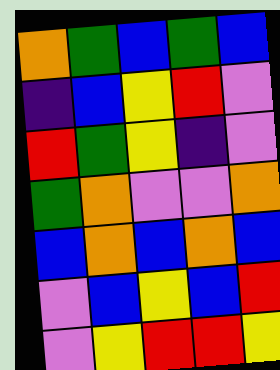[["orange", "green", "blue", "green", "blue"], ["indigo", "blue", "yellow", "red", "violet"], ["red", "green", "yellow", "indigo", "violet"], ["green", "orange", "violet", "violet", "orange"], ["blue", "orange", "blue", "orange", "blue"], ["violet", "blue", "yellow", "blue", "red"], ["violet", "yellow", "red", "red", "yellow"]]